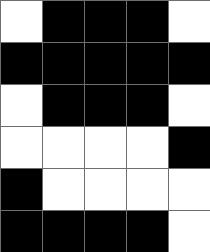[["white", "black", "black", "black", "white"], ["black", "black", "black", "black", "black"], ["white", "black", "black", "black", "white"], ["white", "white", "white", "white", "black"], ["black", "white", "white", "white", "white"], ["black", "black", "black", "black", "white"]]